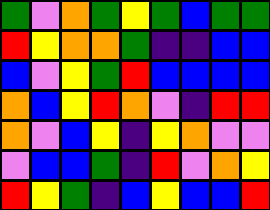[["green", "violet", "orange", "green", "yellow", "green", "blue", "green", "green"], ["red", "yellow", "orange", "orange", "green", "indigo", "indigo", "blue", "blue"], ["blue", "violet", "yellow", "green", "red", "blue", "blue", "blue", "blue"], ["orange", "blue", "yellow", "red", "orange", "violet", "indigo", "red", "red"], ["orange", "violet", "blue", "yellow", "indigo", "yellow", "orange", "violet", "violet"], ["violet", "blue", "blue", "green", "indigo", "red", "violet", "orange", "yellow"], ["red", "yellow", "green", "indigo", "blue", "yellow", "blue", "blue", "red"]]